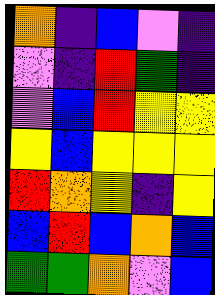[["orange", "indigo", "blue", "violet", "indigo"], ["violet", "indigo", "red", "green", "indigo"], ["violet", "blue", "red", "yellow", "yellow"], ["yellow", "blue", "yellow", "yellow", "yellow"], ["red", "orange", "yellow", "indigo", "yellow"], ["blue", "red", "blue", "orange", "blue"], ["green", "green", "orange", "violet", "blue"]]